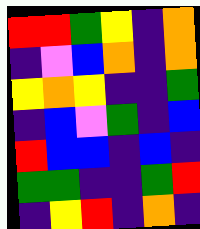[["red", "red", "green", "yellow", "indigo", "orange"], ["indigo", "violet", "blue", "orange", "indigo", "orange"], ["yellow", "orange", "yellow", "indigo", "indigo", "green"], ["indigo", "blue", "violet", "green", "indigo", "blue"], ["red", "blue", "blue", "indigo", "blue", "indigo"], ["green", "green", "indigo", "indigo", "green", "red"], ["indigo", "yellow", "red", "indigo", "orange", "indigo"]]